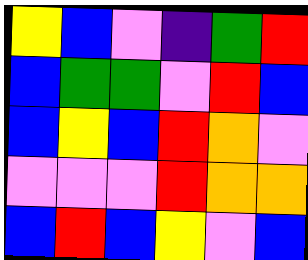[["yellow", "blue", "violet", "indigo", "green", "red"], ["blue", "green", "green", "violet", "red", "blue"], ["blue", "yellow", "blue", "red", "orange", "violet"], ["violet", "violet", "violet", "red", "orange", "orange"], ["blue", "red", "blue", "yellow", "violet", "blue"]]